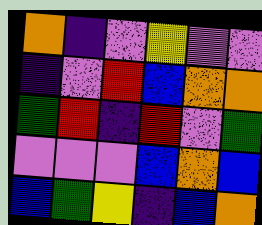[["orange", "indigo", "violet", "yellow", "violet", "violet"], ["indigo", "violet", "red", "blue", "orange", "orange"], ["green", "red", "indigo", "red", "violet", "green"], ["violet", "violet", "violet", "blue", "orange", "blue"], ["blue", "green", "yellow", "indigo", "blue", "orange"]]